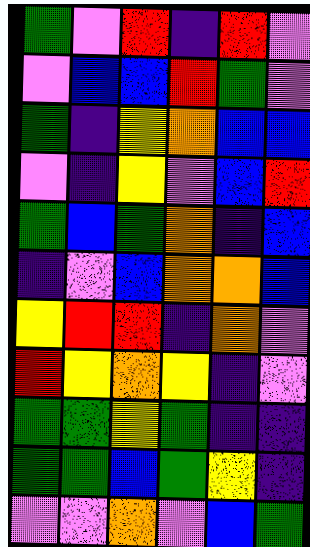[["green", "violet", "red", "indigo", "red", "violet"], ["violet", "blue", "blue", "red", "green", "violet"], ["green", "indigo", "yellow", "orange", "blue", "blue"], ["violet", "indigo", "yellow", "violet", "blue", "red"], ["green", "blue", "green", "orange", "indigo", "blue"], ["indigo", "violet", "blue", "orange", "orange", "blue"], ["yellow", "red", "red", "indigo", "orange", "violet"], ["red", "yellow", "orange", "yellow", "indigo", "violet"], ["green", "green", "yellow", "green", "indigo", "indigo"], ["green", "green", "blue", "green", "yellow", "indigo"], ["violet", "violet", "orange", "violet", "blue", "green"]]